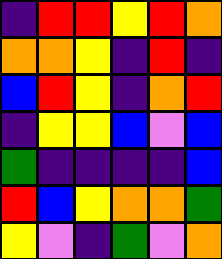[["indigo", "red", "red", "yellow", "red", "orange"], ["orange", "orange", "yellow", "indigo", "red", "indigo"], ["blue", "red", "yellow", "indigo", "orange", "red"], ["indigo", "yellow", "yellow", "blue", "violet", "blue"], ["green", "indigo", "indigo", "indigo", "indigo", "blue"], ["red", "blue", "yellow", "orange", "orange", "green"], ["yellow", "violet", "indigo", "green", "violet", "orange"]]